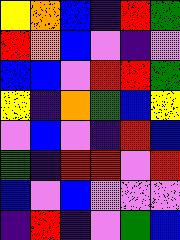[["yellow", "orange", "blue", "indigo", "red", "green"], ["red", "orange", "blue", "violet", "indigo", "violet"], ["blue", "blue", "violet", "red", "red", "green"], ["yellow", "indigo", "orange", "green", "blue", "yellow"], ["violet", "blue", "violet", "indigo", "red", "blue"], ["green", "indigo", "red", "red", "violet", "red"], ["blue", "violet", "blue", "violet", "violet", "violet"], ["indigo", "red", "indigo", "violet", "green", "blue"]]